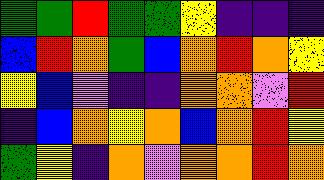[["green", "green", "red", "green", "green", "yellow", "indigo", "indigo", "indigo"], ["blue", "red", "orange", "green", "blue", "orange", "red", "orange", "yellow"], ["yellow", "blue", "violet", "indigo", "indigo", "orange", "orange", "violet", "red"], ["indigo", "blue", "orange", "yellow", "orange", "blue", "orange", "red", "yellow"], ["green", "yellow", "indigo", "orange", "violet", "orange", "orange", "red", "orange"]]